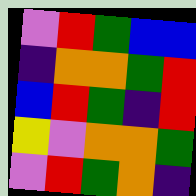[["violet", "red", "green", "blue", "blue"], ["indigo", "orange", "orange", "green", "red"], ["blue", "red", "green", "indigo", "red"], ["yellow", "violet", "orange", "orange", "green"], ["violet", "red", "green", "orange", "indigo"]]